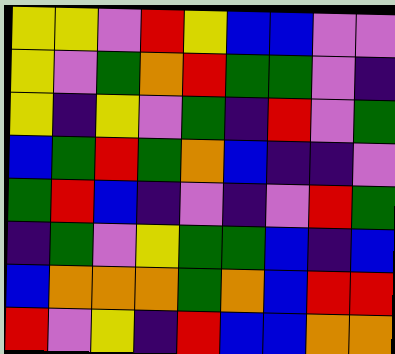[["yellow", "yellow", "violet", "red", "yellow", "blue", "blue", "violet", "violet"], ["yellow", "violet", "green", "orange", "red", "green", "green", "violet", "indigo"], ["yellow", "indigo", "yellow", "violet", "green", "indigo", "red", "violet", "green"], ["blue", "green", "red", "green", "orange", "blue", "indigo", "indigo", "violet"], ["green", "red", "blue", "indigo", "violet", "indigo", "violet", "red", "green"], ["indigo", "green", "violet", "yellow", "green", "green", "blue", "indigo", "blue"], ["blue", "orange", "orange", "orange", "green", "orange", "blue", "red", "red"], ["red", "violet", "yellow", "indigo", "red", "blue", "blue", "orange", "orange"]]